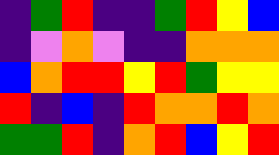[["indigo", "green", "red", "indigo", "indigo", "green", "red", "yellow", "blue"], ["indigo", "violet", "orange", "violet", "indigo", "indigo", "orange", "orange", "orange"], ["blue", "orange", "red", "red", "yellow", "red", "green", "yellow", "yellow"], ["red", "indigo", "blue", "indigo", "red", "orange", "orange", "red", "orange"], ["green", "green", "red", "indigo", "orange", "red", "blue", "yellow", "red"]]